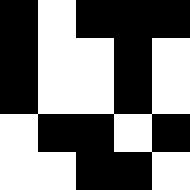[["black", "white", "black", "black", "black"], ["black", "white", "white", "black", "white"], ["black", "white", "white", "black", "white"], ["white", "black", "black", "white", "black"], ["white", "white", "black", "black", "white"]]